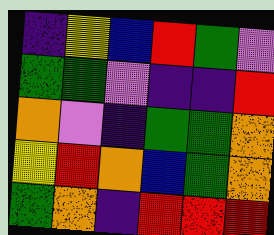[["indigo", "yellow", "blue", "red", "green", "violet"], ["green", "green", "violet", "indigo", "indigo", "red"], ["orange", "violet", "indigo", "green", "green", "orange"], ["yellow", "red", "orange", "blue", "green", "orange"], ["green", "orange", "indigo", "red", "red", "red"]]